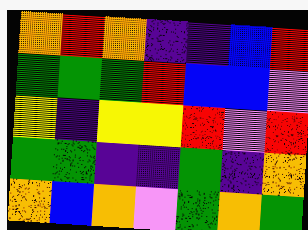[["orange", "red", "orange", "indigo", "indigo", "blue", "red"], ["green", "green", "green", "red", "blue", "blue", "violet"], ["yellow", "indigo", "yellow", "yellow", "red", "violet", "red"], ["green", "green", "indigo", "indigo", "green", "indigo", "orange"], ["orange", "blue", "orange", "violet", "green", "orange", "green"]]